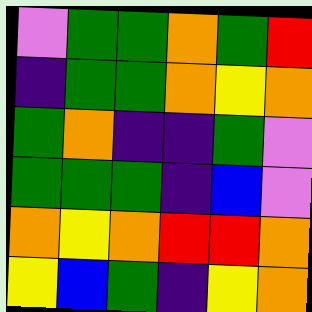[["violet", "green", "green", "orange", "green", "red"], ["indigo", "green", "green", "orange", "yellow", "orange"], ["green", "orange", "indigo", "indigo", "green", "violet"], ["green", "green", "green", "indigo", "blue", "violet"], ["orange", "yellow", "orange", "red", "red", "orange"], ["yellow", "blue", "green", "indigo", "yellow", "orange"]]